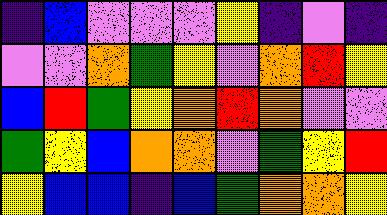[["indigo", "blue", "violet", "violet", "violet", "yellow", "indigo", "violet", "indigo"], ["violet", "violet", "orange", "green", "yellow", "violet", "orange", "red", "yellow"], ["blue", "red", "green", "yellow", "orange", "red", "orange", "violet", "violet"], ["green", "yellow", "blue", "orange", "orange", "violet", "green", "yellow", "red"], ["yellow", "blue", "blue", "indigo", "blue", "green", "orange", "orange", "yellow"]]